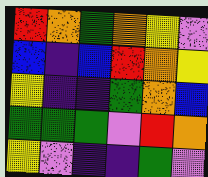[["red", "orange", "green", "orange", "yellow", "violet"], ["blue", "indigo", "blue", "red", "orange", "yellow"], ["yellow", "indigo", "indigo", "green", "orange", "blue"], ["green", "green", "green", "violet", "red", "orange"], ["yellow", "violet", "indigo", "indigo", "green", "violet"]]